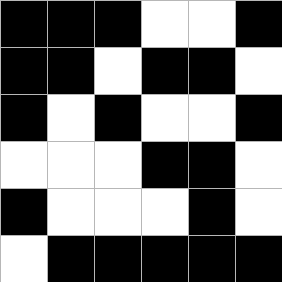[["black", "black", "black", "white", "white", "black"], ["black", "black", "white", "black", "black", "white"], ["black", "white", "black", "white", "white", "black"], ["white", "white", "white", "black", "black", "white"], ["black", "white", "white", "white", "black", "white"], ["white", "black", "black", "black", "black", "black"]]